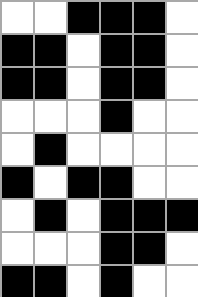[["white", "white", "black", "black", "black", "white"], ["black", "black", "white", "black", "black", "white"], ["black", "black", "white", "black", "black", "white"], ["white", "white", "white", "black", "white", "white"], ["white", "black", "white", "white", "white", "white"], ["black", "white", "black", "black", "white", "white"], ["white", "black", "white", "black", "black", "black"], ["white", "white", "white", "black", "black", "white"], ["black", "black", "white", "black", "white", "white"]]